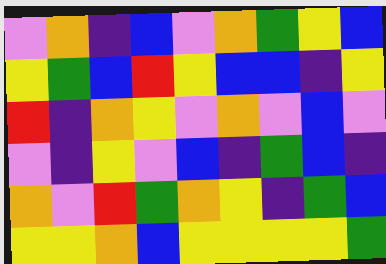[["violet", "orange", "indigo", "blue", "violet", "orange", "green", "yellow", "blue"], ["yellow", "green", "blue", "red", "yellow", "blue", "blue", "indigo", "yellow"], ["red", "indigo", "orange", "yellow", "violet", "orange", "violet", "blue", "violet"], ["violet", "indigo", "yellow", "violet", "blue", "indigo", "green", "blue", "indigo"], ["orange", "violet", "red", "green", "orange", "yellow", "indigo", "green", "blue"], ["yellow", "yellow", "orange", "blue", "yellow", "yellow", "yellow", "yellow", "green"]]